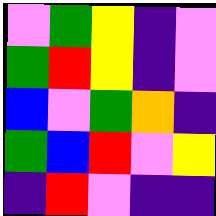[["violet", "green", "yellow", "indigo", "violet"], ["green", "red", "yellow", "indigo", "violet"], ["blue", "violet", "green", "orange", "indigo"], ["green", "blue", "red", "violet", "yellow"], ["indigo", "red", "violet", "indigo", "indigo"]]